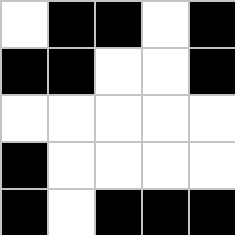[["white", "black", "black", "white", "black"], ["black", "black", "white", "white", "black"], ["white", "white", "white", "white", "white"], ["black", "white", "white", "white", "white"], ["black", "white", "black", "black", "black"]]